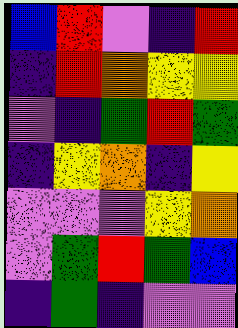[["blue", "red", "violet", "indigo", "red"], ["indigo", "red", "orange", "yellow", "yellow"], ["violet", "indigo", "green", "red", "green"], ["indigo", "yellow", "orange", "indigo", "yellow"], ["violet", "violet", "violet", "yellow", "orange"], ["violet", "green", "red", "green", "blue"], ["indigo", "green", "indigo", "violet", "violet"]]